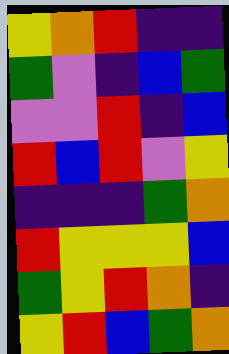[["yellow", "orange", "red", "indigo", "indigo"], ["green", "violet", "indigo", "blue", "green"], ["violet", "violet", "red", "indigo", "blue"], ["red", "blue", "red", "violet", "yellow"], ["indigo", "indigo", "indigo", "green", "orange"], ["red", "yellow", "yellow", "yellow", "blue"], ["green", "yellow", "red", "orange", "indigo"], ["yellow", "red", "blue", "green", "orange"]]